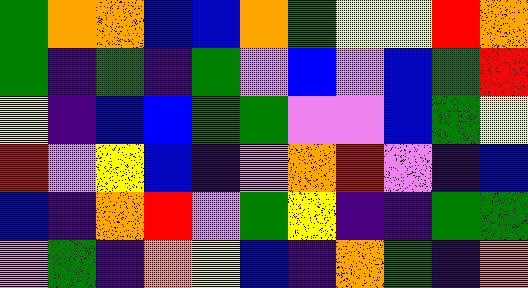[["green", "orange", "orange", "blue", "blue", "orange", "green", "yellow", "yellow", "red", "orange"], ["green", "indigo", "green", "indigo", "green", "violet", "blue", "violet", "blue", "green", "red"], ["yellow", "indigo", "blue", "blue", "green", "green", "violet", "violet", "blue", "green", "yellow"], ["red", "violet", "yellow", "blue", "indigo", "violet", "orange", "red", "violet", "indigo", "blue"], ["blue", "indigo", "orange", "red", "violet", "green", "yellow", "indigo", "indigo", "green", "green"], ["violet", "green", "indigo", "orange", "yellow", "blue", "indigo", "orange", "green", "indigo", "orange"]]